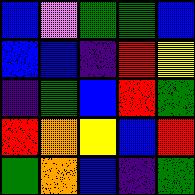[["blue", "violet", "green", "green", "blue"], ["blue", "blue", "indigo", "red", "yellow"], ["indigo", "green", "blue", "red", "green"], ["red", "orange", "yellow", "blue", "red"], ["green", "orange", "blue", "indigo", "green"]]